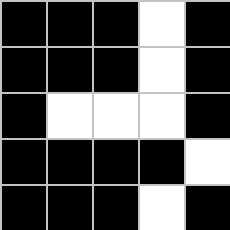[["black", "black", "black", "white", "black"], ["black", "black", "black", "white", "black"], ["black", "white", "white", "white", "black"], ["black", "black", "black", "black", "white"], ["black", "black", "black", "white", "black"]]